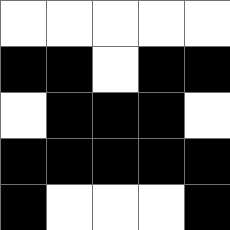[["white", "white", "white", "white", "white"], ["black", "black", "white", "black", "black"], ["white", "black", "black", "black", "white"], ["black", "black", "black", "black", "black"], ["black", "white", "white", "white", "black"]]